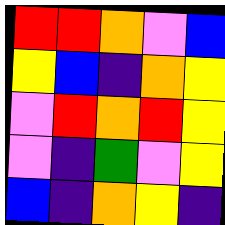[["red", "red", "orange", "violet", "blue"], ["yellow", "blue", "indigo", "orange", "yellow"], ["violet", "red", "orange", "red", "yellow"], ["violet", "indigo", "green", "violet", "yellow"], ["blue", "indigo", "orange", "yellow", "indigo"]]